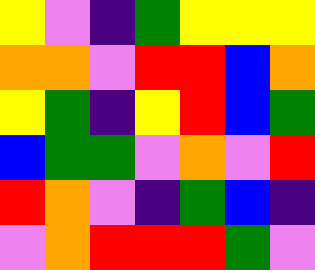[["yellow", "violet", "indigo", "green", "yellow", "yellow", "yellow"], ["orange", "orange", "violet", "red", "red", "blue", "orange"], ["yellow", "green", "indigo", "yellow", "red", "blue", "green"], ["blue", "green", "green", "violet", "orange", "violet", "red"], ["red", "orange", "violet", "indigo", "green", "blue", "indigo"], ["violet", "orange", "red", "red", "red", "green", "violet"]]